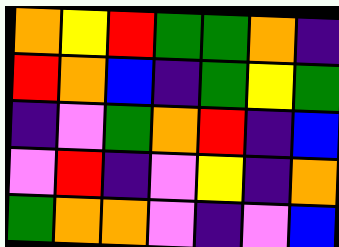[["orange", "yellow", "red", "green", "green", "orange", "indigo"], ["red", "orange", "blue", "indigo", "green", "yellow", "green"], ["indigo", "violet", "green", "orange", "red", "indigo", "blue"], ["violet", "red", "indigo", "violet", "yellow", "indigo", "orange"], ["green", "orange", "orange", "violet", "indigo", "violet", "blue"]]